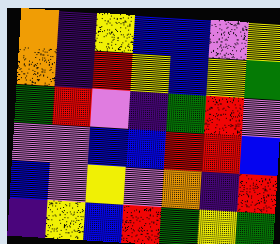[["orange", "indigo", "yellow", "blue", "blue", "violet", "yellow"], ["orange", "indigo", "red", "yellow", "blue", "yellow", "green"], ["green", "red", "violet", "indigo", "green", "red", "violet"], ["violet", "violet", "blue", "blue", "red", "red", "blue"], ["blue", "violet", "yellow", "violet", "orange", "indigo", "red"], ["indigo", "yellow", "blue", "red", "green", "yellow", "green"]]